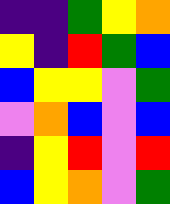[["indigo", "indigo", "green", "yellow", "orange"], ["yellow", "indigo", "red", "green", "blue"], ["blue", "yellow", "yellow", "violet", "green"], ["violet", "orange", "blue", "violet", "blue"], ["indigo", "yellow", "red", "violet", "red"], ["blue", "yellow", "orange", "violet", "green"]]